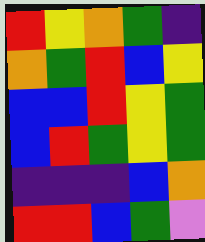[["red", "yellow", "orange", "green", "indigo"], ["orange", "green", "red", "blue", "yellow"], ["blue", "blue", "red", "yellow", "green"], ["blue", "red", "green", "yellow", "green"], ["indigo", "indigo", "indigo", "blue", "orange"], ["red", "red", "blue", "green", "violet"]]